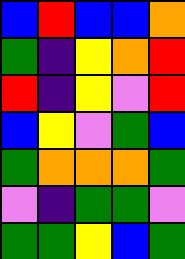[["blue", "red", "blue", "blue", "orange"], ["green", "indigo", "yellow", "orange", "red"], ["red", "indigo", "yellow", "violet", "red"], ["blue", "yellow", "violet", "green", "blue"], ["green", "orange", "orange", "orange", "green"], ["violet", "indigo", "green", "green", "violet"], ["green", "green", "yellow", "blue", "green"]]